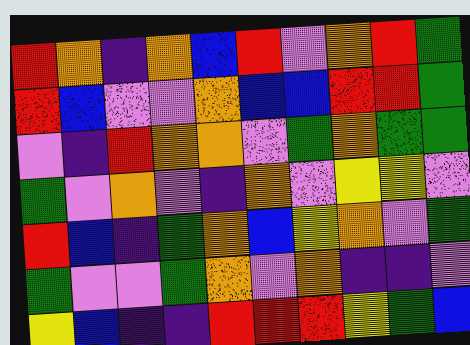[["red", "orange", "indigo", "orange", "blue", "red", "violet", "orange", "red", "green"], ["red", "blue", "violet", "violet", "orange", "blue", "blue", "red", "red", "green"], ["violet", "indigo", "red", "orange", "orange", "violet", "green", "orange", "green", "green"], ["green", "violet", "orange", "violet", "indigo", "orange", "violet", "yellow", "yellow", "violet"], ["red", "blue", "indigo", "green", "orange", "blue", "yellow", "orange", "violet", "green"], ["green", "violet", "violet", "green", "orange", "violet", "orange", "indigo", "indigo", "violet"], ["yellow", "blue", "indigo", "indigo", "red", "red", "red", "yellow", "green", "blue"]]